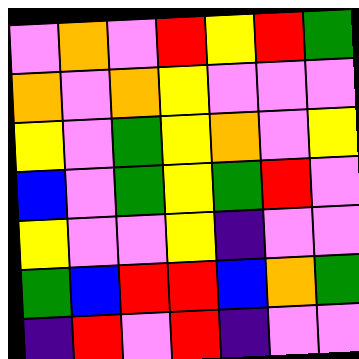[["violet", "orange", "violet", "red", "yellow", "red", "green"], ["orange", "violet", "orange", "yellow", "violet", "violet", "violet"], ["yellow", "violet", "green", "yellow", "orange", "violet", "yellow"], ["blue", "violet", "green", "yellow", "green", "red", "violet"], ["yellow", "violet", "violet", "yellow", "indigo", "violet", "violet"], ["green", "blue", "red", "red", "blue", "orange", "green"], ["indigo", "red", "violet", "red", "indigo", "violet", "violet"]]